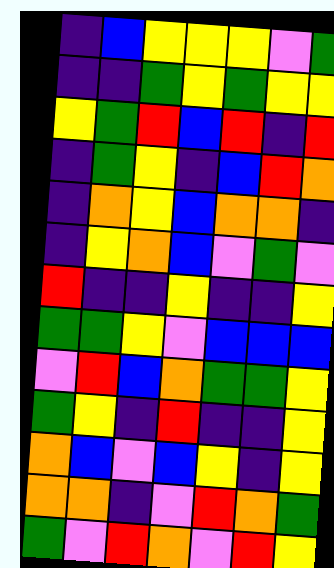[["indigo", "blue", "yellow", "yellow", "yellow", "violet", "green"], ["indigo", "indigo", "green", "yellow", "green", "yellow", "yellow"], ["yellow", "green", "red", "blue", "red", "indigo", "red"], ["indigo", "green", "yellow", "indigo", "blue", "red", "orange"], ["indigo", "orange", "yellow", "blue", "orange", "orange", "indigo"], ["indigo", "yellow", "orange", "blue", "violet", "green", "violet"], ["red", "indigo", "indigo", "yellow", "indigo", "indigo", "yellow"], ["green", "green", "yellow", "violet", "blue", "blue", "blue"], ["violet", "red", "blue", "orange", "green", "green", "yellow"], ["green", "yellow", "indigo", "red", "indigo", "indigo", "yellow"], ["orange", "blue", "violet", "blue", "yellow", "indigo", "yellow"], ["orange", "orange", "indigo", "violet", "red", "orange", "green"], ["green", "violet", "red", "orange", "violet", "red", "yellow"]]